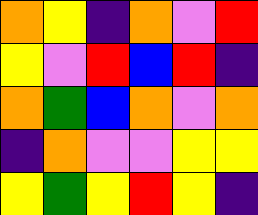[["orange", "yellow", "indigo", "orange", "violet", "red"], ["yellow", "violet", "red", "blue", "red", "indigo"], ["orange", "green", "blue", "orange", "violet", "orange"], ["indigo", "orange", "violet", "violet", "yellow", "yellow"], ["yellow", "green", "yellow", "red", "yellow", "indigo"]]